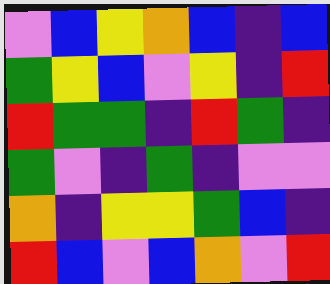[["violet", "blue", "yellow", "orange", "blue", "indigo", "blue"], ["green", "yellow", "blue", "violet", "yellow", "indigo", "red"], ["red", "green", "green", "indigo", "red", "green", "indigo"], ["green", "violet", "indigo", "green", "indigo", "violet", "violet"], ["orange", "indigo", "yellow", "yellow", "green", "blue", "indigo"], ["red", "blue", "violet", "blue", "orange", "violet", "red"]]